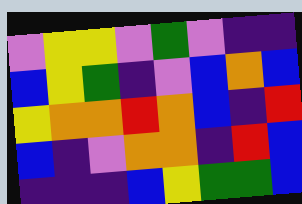[["violet", "yellow", "yellow", "violet", "green", "violet", "indigo", "indigo"], ["blue", "yellow", "green", "indigo", "violet", "blue", "orange", "blue"], ["yellow", "orange", "orange", "red", "orange", "blue", "indigo", "red"], ["blue", "indigo", "violet", "orange", "orange", "indigo", "red", "blue"], ["indigo", "indigo", "indigo", "blue", "yellow", "green", "green", "blue"]]